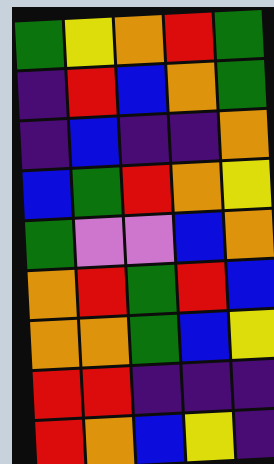[["green", "yellow", "orange", "red", "green"], ["indigo", "red", "blue", "orange", "green"], ["indigo", "blue", "indigo", "indigo", "orange"], ["blue", "green", "red", "orange", "yellow"], ["green", "violet", "violet", "blue", "orange"], ["orange", "red", "green", "red", "blue"], ["orange", "orange", "green", "blue", "yellow"], ["red", "red", "indigo", "indigo", "indigo"], ["red", "orange", "blue", "yellow", "indigo"]]